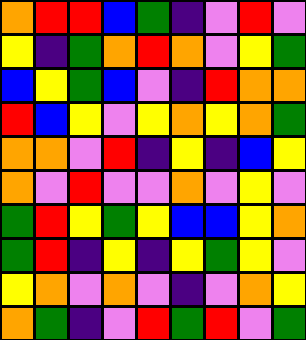[["orange", "red", "red", "blue", "green", "indigo", "violet", "red", "violet"], ["yellow", "indigo", "green", "orange", "red", "orange", "violet", "yellow", "green"], ["blue", "yellow", "green", "blue", "violet", "indigo", "red", "orange", "orange"], ["red", "blue", "yellow", "violet", "yellow", "orange", "yellow", "orange", "green"], ["orange", "orange", "violet", "red", "indigo", "yellow", "indigo", "blue", "yellow"], ["orange", "violet", "red", "violet", "violet", "orange", "violet", "yellow", "violet"], ["green", "red", "yellow", "green", "yellow", "blue", "blue", "yellow", "orange"], ["green", "red", "indigo", "yellow", "indigo", "yellow", "green", "yellow", "violet"], ["yellow", "orange", "violet", "orange", "violet", "indigo", "violet", "orange", "yellow"], ["orange", "green", "indigo", "violet", "red", "green", "red", "violet", "green"]]